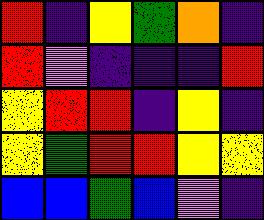[["red", "indigo", "yellow", "green", "orange", "indigo"], ["red", "violet", "indigo", "indigo", "indigo", "red"], ["yellow", "red", "red", "indigo", "yellow", "indigo"], ["yellow", "green", "red", "red", "yellow", "yellow"], ["blue", "blue", "green", "blue", "violet", "indigo"]]